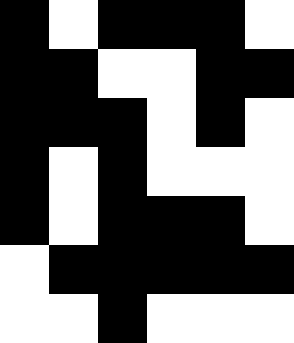[["black", "white", "black", "black", "black", "white"], ["black", "black", "white", "white", "black", "black"], ["black", "black", "black", "white", "black", "white"], ["black", "white", "black", "white", "white", "white"], ["black", "white", "black", "black", "black", "white"], ["white", "black", "black", "black", "black", "black"], ["white", "white", "black", "white", "white", "white"]]